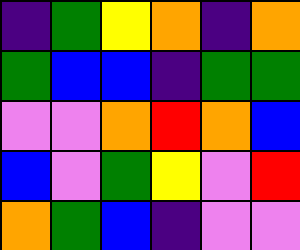[["indigo", "green", "yellow", "orange", "indigo", "orange"], ["green", "blue", "blue", "indigo", "green", "green"], ["violet", "violet", "orange", "red", "orange", "blue"], ["blue", "violet", "green", "yellow", "violet", "red"], ["orange", "green", "blue", "indigo", "violet", "violet"]]